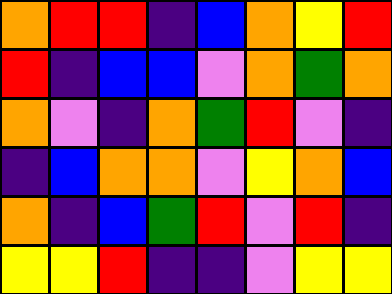[["orange", "red", "red", "indigo", "blue", "orange", "yellow", "red"], ["red", "indigo", "blue", "blue", "violet", "orange", "green", "orange"], ["orange", "violet", "indigo", "orange", "green", "red", "violet", "indigo"], ["indigo", "blue", "orange", "orange", "violet", "yellow", "orange", "blue"], ["orange", "indigo", "blue", "green", "red", "violet", "red", "indigo"], ["yellow", "yellow", "red", "indigo", "indigo", "violet", "yellow", "yellow"]]